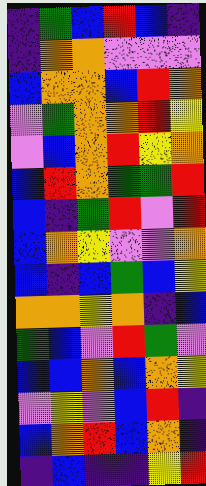[["indigo", "green", "blue", "red", "blue", "indigo"], ["indigo", "orange", "orange", "violet", "violet", "violet"], ["blue", "orange", "orange", "blue", "red", "orange"], ["violet", "green", "orange", "orange", "red", "yellow"], ["violet", "blue", "orange", "red", "yellow", "orange"], ["blue", "red", "orange", "green", "green", "red"], ["blue", "indigo", "green", "red", "violet", "red"], ["blue", "orange", "yellow", "violet", "violet", "orange"], ["blue", "indigo", "blue", "green", "blue", "yellow"], ["orange", "orange", "yellow", "orange", "indigo", "blue"], ["green", "blue", "violet", "red", "green", "violet"], ["blue", "blue", "orange", "blue", "orange", "yellow"], ["violet", "yellow", "violet", "blue", "red", "indigo"], ["blue", "orange", "red", "blue", "orange", "indigo"], ["indigo", "blue", "indigo", "indigo", "yellow", "red"]]